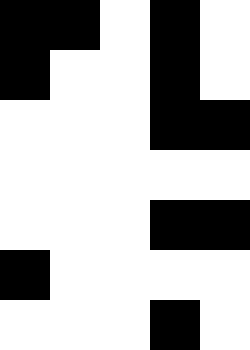[["black", "black", "white", "black", "white"], ["black", "white", "white", "black", "white"], ["white", "white", "white", "black", "black"], ["white", "white", "white", "white", "white"], ["white", "white", "white", "black", "black"], ["black", "white", "white", "white", "white"], ["white", "white", "white", "black", "white"]]